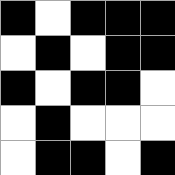[["black", "white", "black", "black", "black"], ["white", "black", "white", "black", "black"], ["black", "white", "black", "black", "white"], ["white", "black", "white", "white", "white"], ["white", "black", "black", "white", "black"]]